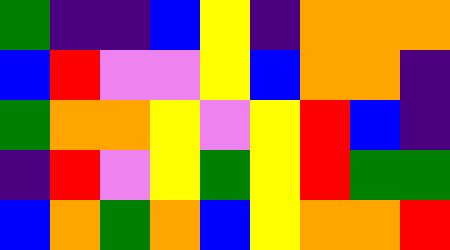[["green", "indigo", "indigo", "blue", "yellow", "indigo", "orange", "orange", "orange"], ["blue", "red", "violet", "violet", "yellow", "blue", "orange", "orange", "indigo"], ["green", "orange", "orange", "yellow", "violet", "yellow", "red", "blue", "indigo"], ["indigo", "red", "violet", "yellow", "green", "yellow", "red", "green", "green"], ["blue", "orange", "green", "orange", "blue", "yellow", "orange", "orange", "red"]]